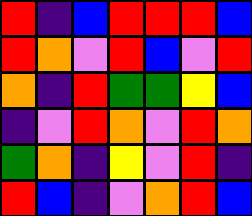[["red", "indigo", "blue", "red", "red", "red", "blue"], ["red", "orange", "violet", "red", "blue", "violet", "red"], ["orange", "indigo", "red", "green", "green", "yellow", "blue"], ["indigo", "violet", "red", "orange", "violet", "red", "orange"], ["green", "orange", "indigo", "yellow", "violet", "red", "indigo"], ["red", "blue", "indigo", "violet", "orange", "red", "blue"]]